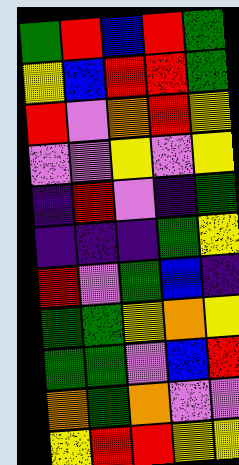[["green", "red", "blue", "red", "green"], ["yellow", "blue", "red", "red", "green"], ["red", "violet", "orange", "red", "yellow"], ["violet", "violet", "yellow", "violet", "yellow"], ["indigo", "red", "violet", "indigo", "green"], ["indigo", "indigo", "indigo", "green", "yellow"], ["red", "violet", "green", "blue", "indigo"], ["green", "green", "yellow", "orange", "yellow"], ["green", "green", "violet", "blue", "red"], ["orange", "green", "orange", "violet", "violet"], ["yellow", "red", "red", "yellow", "yellow"]]